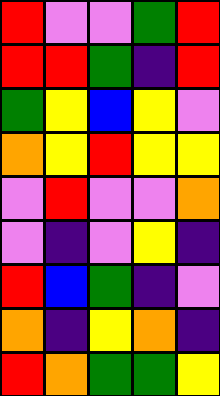[["red", "violet", "violet", "green", "red"], ["red", "red", "green", "indigo", "red"], ["green", "yellow", "blue", "yellow", "violet"], ["orange", "yellow", "red", "yellow", "yellow"], ["violet", "red", "violet", "violet", "orange"], ["violet", "indigo", "violet", "yellow", "indigo"], ["red", "blue", "green", "indigo", "violet"], ["orange", "indigo", "yellow", "orange", "indigo"], ["red", "orange", "green", "green", "yellow"]]